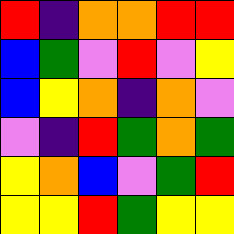[["red", "indigo", "orange", "orange", "red", "red"], ["blue", "green", "violet", "red", "violet", "yellow"], ["blue", "yellow", "orange", "indigo", "orange", "violet"], ["violet", "indigo", "red", "green", "orange", "green"], ["yellow", "orange", "blue", "violet", "green", "red"], ["yellow", "yellow", "red", "green", "yellow", "yellow"]]